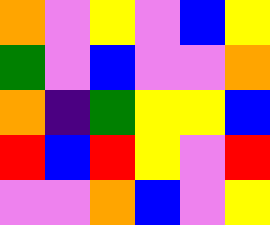[["orange", "violet", "yellow", "violet", "blue", "yellow"], ["green", "violet", "blue", "violet", "violet", "orange"], ["orange", "indigo", "green", "yellow", "yellow", "blue"], ["red", "blue", "red", "yellow", "violet", "red"], ["violet", "violet", "orange", "blue", "violet", "yellow"]]